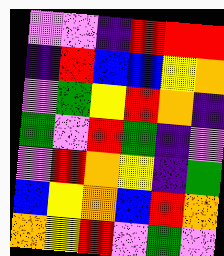[["violet", "violet", "indigo", "red", "red", "red"], ["indigo", "red", "blue", "blue", "yellow", "orange"], ["violet", "green", "yellow", "red", "orange", "indigo"], ["green", "violet", "red", "green", "indigo", "violet"], ["violet", "red", "orange", "yellow", "indigo", "green"], ["blue", "yellow", "orange", "blue", "red", "orange"], ["orange", "yellow", "red", "violet", "green", "violet"]]